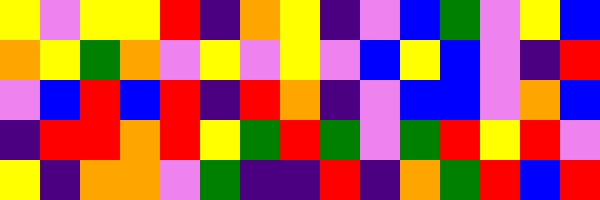[["yellow", "violet", "yellow", "yellow", "red", "indigo", "orange", "yellow", "indigo", "violet", "blue", "green", "violet", "yellow", "blue"], ["orange", "yellow", "green", "orange", "violet", "yellow", "violet", "yellow", "violet", "blue", "yellow", "blue", "violet", "indigo", "red"], ["violet", "blue", "red", "blue", "red", "indigo", "red", "orange", "indigo", "violet", "blue", "blue", "violet", "orange", "blue"], ["indigo", "red", "red", "orange", "red", "yellow", "green", "red", "green", "violet", "green", "red", "yellow", "red", "violet"], ["yellow", "indigo", "orange", "orange", "violet", "green", "indigo", "indigo", "red", "indigo", "orange", "green", "red", "blue", "red"]]